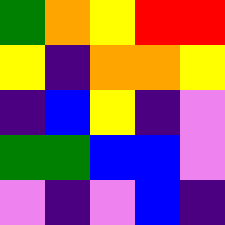[["green", "orange", "yellow", "red", "red"], ["yellow", "indigo", "orange", "orange", "yellow"], ["indigo", "blue", "yellow", "indigo", "violet"], ["green", "green", "blue", "blue", "violet"], ["violet", "indigo", "violet", "blue", "indigo"]]